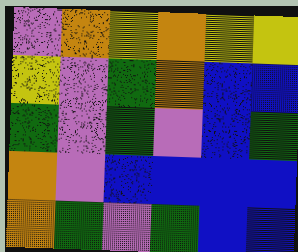[["violet", "orange", "yellow", "orange", "yellow", "yellow"], ["yellow", "violet", "green", "orange", "blue", "blue"], ["green", "violet", "green", "violet", "blue", "green"], ["orange", "violet", "blue", "blue", "blue", "blue"], ["orange", "green", "violet", "green", "blue", "blue"]]